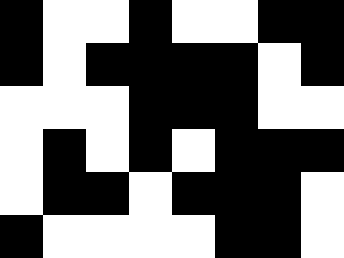[["black", "white", "white", "black", "white", "white", "black", "black"], ["black", "white", "black", "black", "black", "black", "white", "black"], ["white", "white", "white", "black", "black", "black", "white", "white"], ["white", "black", "white", "black", "white", "black", "black", "black"], ["white", "black", "black", "white", "black", "black", "black", "white"], ["black", "white", "white", "white", "white", "black", "black", "white"]]